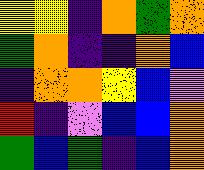[["yellow", "yellow", "indigo", "orange", "green", "orange"], ["green", "orange", "indigo", "indigo", "orange", "blue"], ["indigo", "orange", "orange", "yellow", "blue", "violet"], ["red", "indigo", "violet", "blue", "blue", "orange"], ["green", "blue", "green", "indigo", "blue", "orange"]]